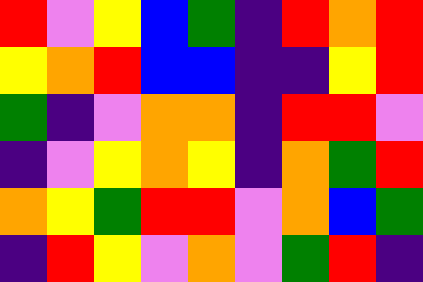[["red", "violet", "yellow", "blue", "green", "indigo", "red", "orange", "red"], ["yellow", "orange", "red", "blue", "blue", "indigo", "indigo", "yellow", "red"], ["green", "indigo", "violet", "orange", "orange", "indigo", "red", "red", "violet"], ["indigo", "violet", "yellow", "orange", "yellow", "indigo", "orange", "green", "red"], ["orange", "yellow", "green", "red", "red", "violet", "orange", "blue", "green"], ["indigo", "red", "yellow", "violet", "orange", "violet", "green", "red", "indigo"]]